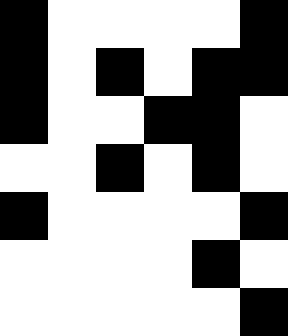[["black", "white", "white", "white", "white", "black"], ["black", "white", "black", "white", "black", "black"], ["black", "white", "white", "black", "black", "white"], ["white", "white", "black", "white", "black", "white"], ["black", "white", "white", "white", "white", "black"], ["white", "white", "white", "white", "black", "white"], ["white", "white", "white", "white", "white", "black"]]